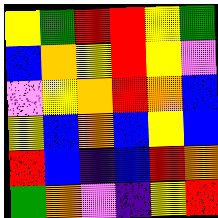[["yellow", "green", "red", "red", "yellow", "green"], ["blue", "orange", "yellow", "red", "yellow", "violet"], ["violet", "yellow", "orange", "red", "orange", "blue"], ["yellow", "blue", "orange", "blue", "yellow", "blue"], ["red", "blue", "indigo", "blue", "red", "orange"], ["green", "orange", "violet", "indigo", "yellow", "red"]]